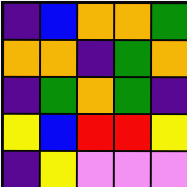[["indigo", "blue", "orange", "orange", "green"], ["orange", "orange", "indigo", "green", "orange"], ["indigo", "green", "orange", "green", "indigo"], ["yellow", "blue", "red", "red", "yellow"], ["indigo", "yellow", "violet", "violet", "violet"]]